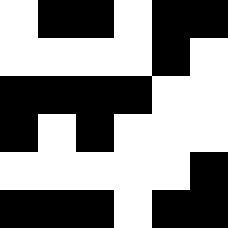[["white", "black", "black", "white", "black", "black"], ["white", "white", "white", "white", "black", "white"], ["black", "black", "black", "black", "white", "white"], ["black", "white", "black", "white", "white", "white"], ["white", "white", "white", "white", "white", "black"], ["black", "black", "black", "white", "black", "black"]]